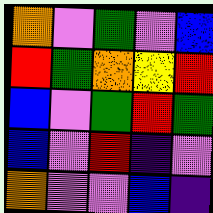[["orange", "violet", "green", "violet", "blue"], ["red", "green", "orange", "yellow", "red"], ["blue", "violet", "green", "red", "green"], ["blue", "violet", "red", "indigo", "violet"], ["orange", "violet", "violet", "blue", "indigo"]]